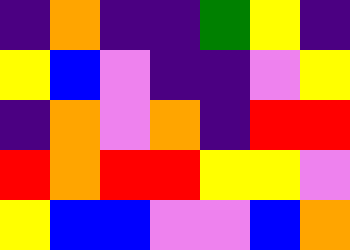[["indigo", "orange", "indigo", "indigo", "green", "yellow", "indigo"], ["yellow", "blue", "violet", "indigo", "indigo", "violet", "yellow"], ["indigo", "orange", "violet", "orange", "indigo", "red", "red"], ["red", "orange", "red", "red", "yellow", "yellow", "violet"], ["yellow", "blue", "blue", "violet", "violet", "blue", "orange"]]